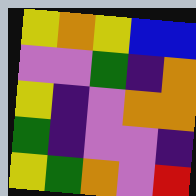[["yellow", "orange", "yellow", "blue", "blue"], ["violet", "violet", "green", "indigo", "orange"], ["yellow", "indigo", "violet", "orange", "orange"], ["green", "indigo", "violet", "violet", "indigo"], ["yellow", "green", "orange", "violet", "red"]]